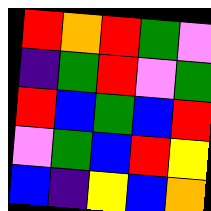[["red", "orange", "red", "green", "violet"], ["indigo", "green", "red", "violet", "green"], ["red", "blue", "green", "blue", "red"], ["violet", "green", "blue", "red", "yellow"], ["blue", "indigo", "yellow", "blue", "orange"]]